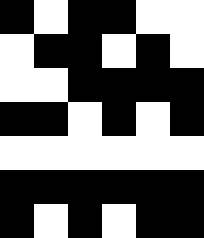[["black", "white", "black", "black", "white", "white"], ["white", "black", "black", "white", "black", "white"], ["white", "white", "black", "black", "black", "black"], ["black", "black", "white", "black", "white", "black"], ["white", "white", "white", "white", "white", "white"], ["black", "black", "black", "black", "black", "black"], ["black", "white", "black", "white", "black", "black"]]